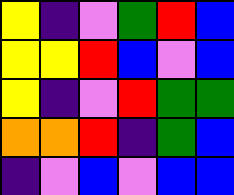[["yellow", "indigo", "violet", "green", "red", "blue"], ["yellow", "yellow", "red", "blue", "violet", "blue"], ["yellow", "indigo", "violet", "red", "green", "green"], ["orange", "orange", "red", "indigo", "green", "blue"], ["indigo", "violet", "blue", "violet", "blue", "blue"]]